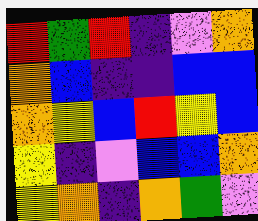[["red", "green", "red", "indigo", "violet", "orange"], ["orange", "blue", "indigo", "indigo", "blue", "blue"], ["orange", "yellow", "blue", "red", "yellow", "blue"], ["yellow", "indigo", "violet", "blue", "blue", "orange"], ["yellow", "orange", "indigo", "orange", "green", "violet"]]